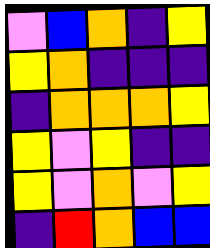[["violet", "blue", "orange", "indigo", "yellow"], ["yellow", "orange", "indigo", "indigo", "indigo"], ["indigo", "orange", "orange", "orange", "yellow"], ["yellow", "violet", "yellow", "indigo", "indigo"], ["yellow", "violet", "orange", "violet", "yellow"], ["indigo", "red", "orange", "blue", "blue"]]